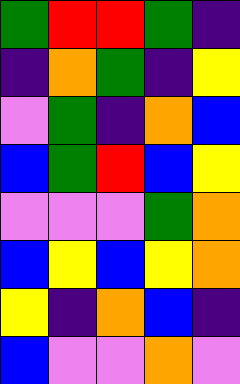[["green", "red", "red", "green", "indigo"], ["indigo", "orange", "green", "indigo", "yellow"], ["violet", "green", "indigo", "orange", "blue"], ["blue", "green", "red", "blue", "yellow"], ["violet", "violet", "violet", "green", "orange"], ["blue", "yellow", "blue", "yellow", "orange"], ["yellow", "indigo", "orange", "blue", "indigo"], ["blue", "violet", "violet", "orange", "violet"]]